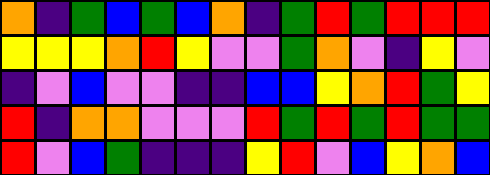[["orange", "indigo", "green", "blue", "green", "blue", "orange", "indigo", "green", "red", "green", "red", "red", "red"], ["yellow", "yellow", "yellow", "orange", "red", "yellow", "violet", "violet", "green", "orange", "violet", "indigo", "yellow", "violet"], ["indigo", "violet", "blue", "violet", "violet", "indigo", "indigo", "blue", "blue", "yellow", "orange", "red", "green", "yellow"], ["red", "indigo", "orange", "orange", "violet", "violet", "violet", "red", "green", "red", "green", "red", "green", "green"], ["red", "violet", "blue", "green", "indigo", "indigo", "indigo", "yellow", "red", "violet", "blue", "yellow", "orange", "blue"]]